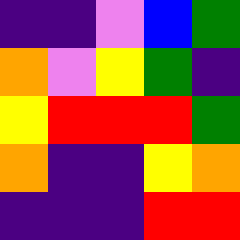[["indigo", "indigo", "violet", "blue", "green"], ["orange", "violet", "yellow", "green", "indigo"], ["yellow", "red", "red", "red", "green"], ["orange", "indigo", "indigo", "yellow", "orange"], ["indigo", "indigo", "indigo", "red", "red"]]